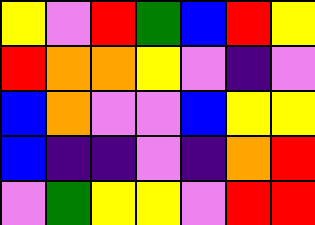[["yellow", "violet", "red", "green", "blue", "red", "yellow"], ["red", "orange", "orange", "yellow", "violet", "indigo", "violet"], ["blue", "orange", "violet", "violet", "blue", "yellow", "yellow"], ["blue", "indigo", "indigo", "violet", "indigo", "orange", "red"], ["violet", "green", "yellow", "yellow", "violet", "red", "red"]]